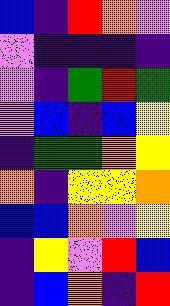[["blue", "indigo", "red", "orange", "violet"], ["violet", "indigo", "indigo", "indigo", "indigo"], ["violet", "indigo", "green", "red", "green"], ["violet", "blue", "indigo", "blue", "yellow"], ["indigo", "green", "green", "orange", "yellow"], ["orange", "indigo", "yellow", "yellow", "orange"], ["blue", "blue", "orange", "violet", "yellow"], ["indigo", "yellow", "violet", "red", "blue"], ["indigo", "blue", "orange", "indigo", "red"]]